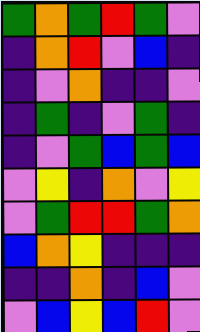[["green", "orange", "green", "red", "green", "violet"], ["indigo", "orange", "red", "violet", "blue", "indigo"], ["indigo", "violet", "orange", "indigo", "indigo", "violet"], ["indigo", "green", "indigo", "violet", "green", "indigo"], ["indigo", "violet", "green", "blue", "green", "blue"], ["violet", "yellow", "indigo", "orange", "violet", "yellow"], ["violet", "green", "red", "red", "green", "orange"], ["blue", "orange", "yellow", "indigo", "indigo", "indigo"], ["indigo", "indigo", "orange", "indigo", "blue", "violet"], ["violet", "blue", "yellow", "blue", "red", "violet"]]